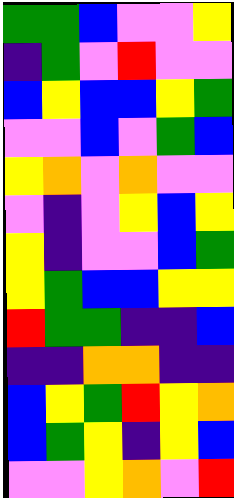[["green", "green", "blue", "violet", "violet", "yellow"], ["indigo", "green", "violet", "red", "violet", "violet"], ["blue", "yellow", "blue", "blue", "yellow", "green"], ["violet", "violet", "blue", "violet", "green", "blue"], ["yellow", "orange", "violet", "orange", "violet", "violet"], ["violet", "indigo", "violet", "yellow", "blue", "yellow"], ["yellow", "indigo", "violet", "violet", "blue", "green"], ["yellow", "green", "blue", "blue", "yellow", "yellow"], ["red", "green", "green", "indigo", "indigo", "blue"], ["indigo", "indigo", "orange", "orange", "indigo", "indigo"], ["blue", "yellow", "green", "red", "yellow", "orange"], ["blue", "green", "yellow", "indigo", "yellow", "blue"], ["violet", "violet", "yellow", "orange", "violet", "red"]]